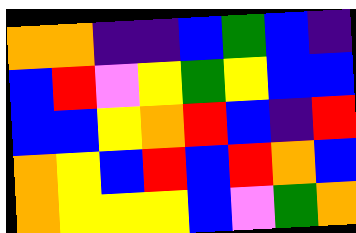[["orange", "orange", "indigo", "indigo", "blue", "green", "blue", "indigo"], ["blue", "red", "violet", "yellow", "green", "yellow", "blue", "blue"], ["blue", "blue", "yellow", "orange", "red", "blue", "indigo", "red"], ["orange", "yellow", "blue", "red", "blue", "red", "orange", "blue"], ["orange", "yellow", "yellow", "yellow", "blue", "violet", "green", "orange"]]